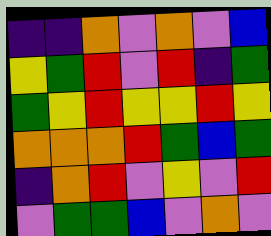[["indigo", "indigo", "orange", "violet", "orange", "violet", "blue"], ["yellow", "green", "red", "violet", "red", "indigo", "green"], ["green", "yellow", "red", "yellow", "yellow", "red", "yellow"], ["orange", "orange", "orange", "red", "green", "blue", "green"], ["indigo", "orange", "red", "violet", "yellow", "violet", "red"], ["violet", "green", "green", "blue", "violet", "orange", "violet"]]